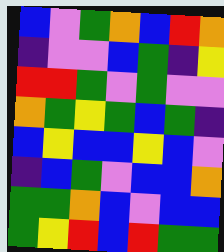[["blue", "violet", "green", "orange", "blue", "red", "orange"], ["indigo", "violet", "violet", "blue", "green", "indigo", "yellow"], ["red", "red", "green", "violet", "green", "violet", "violet"], ["orange", "green", "yellow", "green", "blue", "green", "indigo"], ["blue", "yellow", "blue", "blue", "yellow", "blue", "violet"], ["indigo", "blue", "green", "violet", "blue", "blue", "orange"], ["green", "green", "orange", "blue", "violet", "blue", "blue"], ["green", "yellow", "red", "blue", "red", "green", "green"]]